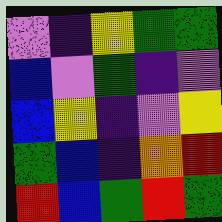[["violet", "indigo", "yellow", "green", "green"], ["blue", "violet", "green", "indigo", "violet"], ["blue", "yellow", "indigo", "violet", "yellow"], ["green", "blue", "indigo", "orange", "red"], ["red", "blue", "green", "red", "green"]]